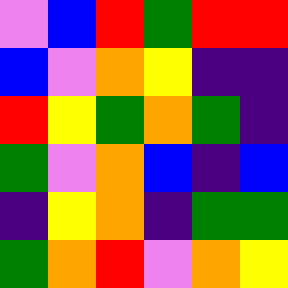[["violet", "blue", "red", "green", "red", "red"], ["blue", "violet", "orange", "yellow", "indigo", "indigo"], ["red", "yellow", "green", "orange", "green", "indigo"], ["green", "violet", "orange", "blue", "indigo", "blue"], ["indigo", "yellow", "orange", "indigo", "green", "green"], ["green", "orange", "red", "violet", "orange", "yellow"]]